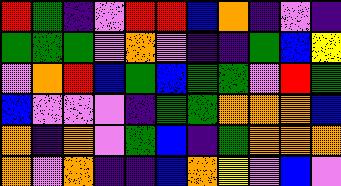[["red", "green", "indigo", "violet", "red", "red", "blue", "orange", "indigo", "violet", "indigo"], ["green", "green", "green", "violet", "orange", "violet", "indigo", "indigo", "green", "blue", "yellow"], ["violet", "orange", "red", "blue", "green", "blue", "green", "green", "violet", "red", "green"], ["blue", "violet", "violet", "violet", "indigo", "green", "green", "orange", "orange", "orange", "blue"], ["orange", "indigo", "orange", "violet", "green", "blue", "indigo", "green", "orange", "orange", "orange"], ["orange", "violet", "orange", "indigo", "indigo", "blue", "orange", "yellow", "violet", "blue", "violet"]]